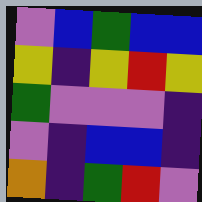[["violet", "blue", "green", "blue", "blue"], ["yellow", "indigo", "yellow", "red", "yellow"], ["green", "violet", "violet", "violet", "indigo"], ["violet", "indigo", "blue", "blue", "indigo"], ["orange", "indigo", "green", "red", "violet"]]